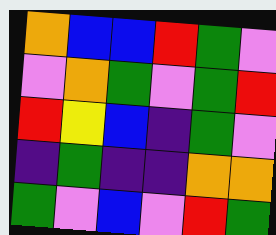[["orange", "blue", "blue", "red", "green", "violet"], ["violet", "orange", "green", "violet", "green", "red"], ["red", "yellow", "blue", "indigo", "green", "violet"], ["indigo", "green", "indigo", "indigo", "orange", "orange"], ["green", "violet", "blue", "violet", "red", "green"]]